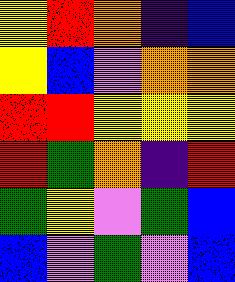[["yellow", "red", "orange", "indigo", "blue"], ["yellow", "blue", "violet", "orange", "orange"], ["red", "red", "yellow", "yellow", "yellow"], ["red", "green", "orange", "indigo", "red"], ["green", "yellow", "violet", "green", "blue"], ["blue", "violet", "green", "violet", "blue"]]